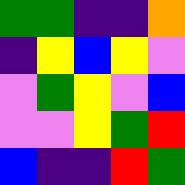[["green", "green", "indigo", "indigo", "orange"], ["indigo", "yellow", "blue", "yellow", "violet"], ["violet", "green", "yellow", "violet", "blue"], ["violet", "violet", "yellow", "green", "red"], ["blue", "indigo", "indigo", "red", "green"]]